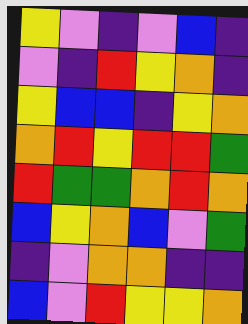[["yellow", "violet", "indigo", "violet", "blue", "indigo"], ["violet", "indigo", "red", "yellow", "orange", "indigo"], ["yellow", "blue", "blue", "indigo", "yellow", "orange"], ["orange", "red", "yellow", "red", "red", "green"], ["red", "green", "green", "orange", "red", "orange"], ["blue", "yellow", "orange", "blue", "violet", "green"], ["indigo", "violet", "orange", "orange", "indigo", "indigo"], ["blue", "violet", "red", "yellow", "yellow", "orange"]]